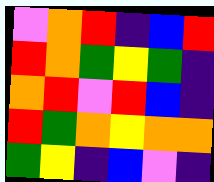[["violet", "orange", "red", "indigo", "blue", "red"], ["red", "orange", "green", "yellow", "green", "indigo"], ["orange", "red", "violet", "red", "blue", "indigo"], ["red", "green", "orange", "yellow", "orange", "orange"], ["green", "yellow", "indigo", "blue", "violet", "indigo"]]